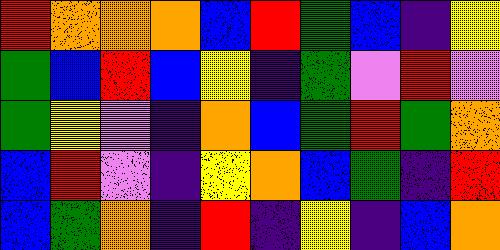[["red", "orange", "orange", "orange", "blue", "red", "green", "blue", "indigo", "yellow"], ["green", "blue", "red", "blue", "yellow", "indigo", "green", "violet", "red", "violet"], ["green", "yellow", "violet", "indigo", "orange", "blue", "green", "red", "green", "orange"], ["blue", "red", "violet", "indigo", "yellow", "orange", "blue", "green", "indigo", "red"], ["blue", "green", "orange", "indigo", "red", "indigo", "yellow", "indigo", "blue", "orange"]]